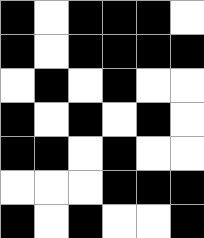[["black", "white", "black", "black", "black", "white"], ["black", "white", "black", "black", "black", "black"], ["white", "black", "white", "black", "white", "white"], ["black", "white", "black", "white", "black", "white"], ["black", "black", "white", "black", "white", "white"], ["white", "white", "white", "black", "black", "black"], ["black", "white", "black", "white", "white", "black"]]